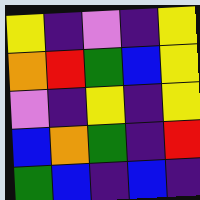[["yellow", "indigo", "violet", "indigo", "yellow"], ["orange", "red", "green", "blue", "yellow"], ["violet", "indigo", "yellow", "indigo", "yellow"], ["blue", "orange", "green", "indigo", "red"], ["green", "blue", "indigo", "blue", "indigo"]]